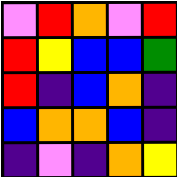[["violet", "red", "orange", "violet", "red"], ["red", "yellow", "blue", "blue", "green"], ["red", "indigo", "blue", "orange", "indigo"], ["blue", "orange", "orange", "blue", "indigo"], ["indigo", "violet", "indigo", "orange", "yellow"]]